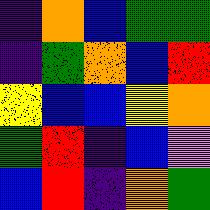[["indigo", "orange", "blue", "green", "green"], ["indigo", "green", "orange", "blue", "red"], ["yellow", "blue", "blue", "yellow", "orange"], ["green", "red", "indigo", "blue", "violet"], ["blue", "red", "indigo", "orange", "green"]]